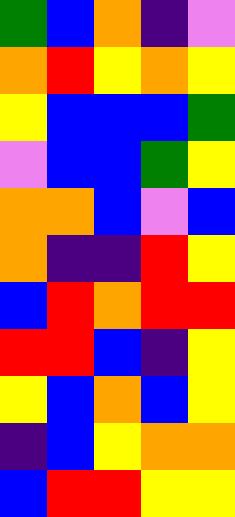[["green", "blue", "orange", "indigo", "violet"], ["orange", "red", "yellow", "orange", "yellow"], ["yellow", "blue", "blue", "blue", "green"], ["violet", "blue", "blue", "green", "yellow"], ["orange", "orange", "blue", "violet", "blue"], ["orange", "indigo", "indigo", "red", "yellow"], ["blue", "red", "orange", "red", "red"], ["red", "red", "blue", "indigo", "yellow"], ["yellow", "blue", "orange", "blue", "yellow"], ["indigo", "blue", "yellow", "orange", "orange"], ["blue", "red", "red", "yellow", "yellow"]]